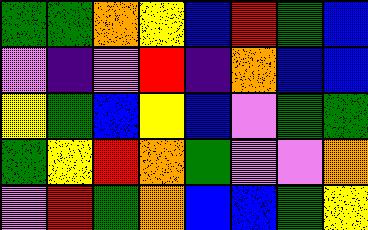[["green", "green", "orange", "yellow", "blue", "red", "green", "blue"], ["violet", "indigo", "violet", "red", "indigo", "orange", "blue", "blue"], ["yellow", "green", "blue", "yellow", "blue", "violet", "green", "green"], ["green", "yellow", "red", "orange", "green", "violet", "violet", "orange"], ["violet", "red", "green", "orange", "blue", "blue", "green", "yellow"]]